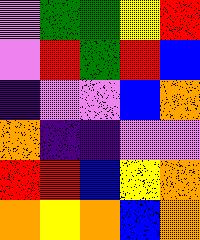[["violet", "green", "green", "yellow", "red"], ["violet", "red", "green", "red", "blue"], ["indigo", "violet", "violet", "blue", "orange"], ["orange", "indigo", "indigo", "violet", "violet"], ["red", "red", "blue", "yellow", "orange"], ["orange", "yellow", "orange", "blue", "orange"]]